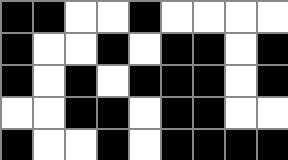[["black", "black", "white", "white", "black", "white", "white", "white", "white"], ["black", "white", "white", "black", "white", "black", "black", "white", "black"], ["black", "white", "black", "white", "black", "black", "black", "white", "black"], ["white", "white", "black", "black", "white", "black", "black", "white", "white"], ["black", "white", "white", "black", "white", "black", "black", "black", "black"]]